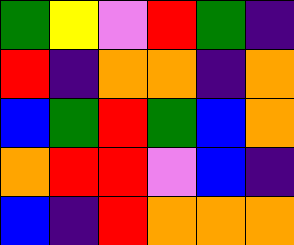[["green", "yellow", "violet", "red", "green", "indigo"], ["red", "indigo", "orange", "orange", "indigo", "orange"], ["blue", "green", "red", "green", "blue", "orange"], ["orange", "red", "red", "violet", "blue", "indigo"], ["blue", "indigo", "red", "orange", "orange", "orange"]]